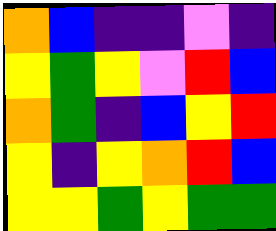[["orange", "blue", "indigo", "indigo", "violet", "indigo"], ["yellow", "green", "yellow", "violet", "red", "blue"], ["orange", "green", "indigo", "blue", "yellow", "red"], ["yellow", "indigo", "yellow", "orange", "red", "blue"], ["yellow", "yellow", "green", "yellow", "green", "green"]]